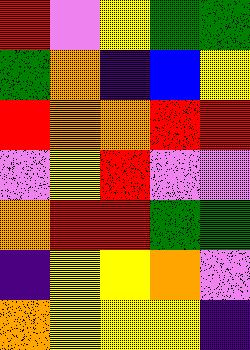[["red", "violet", "yellow", "green", "green"], ["green", "orange", "indigo", "blue", "yellow"], ["red", "orange", "orange", "red", "red"], ["violet", "yellow", "red", "violet", "violet"], ["orange", "red", "red", "green", "green"], ["indigo", "yellow", "yellow", "orange", "violet"], ["orange", "yellow", "yellow", "yellow", "indigo"]]